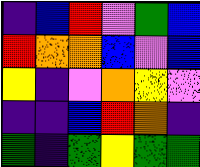[["indigo", "blue", "red", "violet", "green", "blue"], ["red", "orange", "orange", "blue", "violet", "blue"], ["yellow", "indigo", "violet", "orange", "yellow", "violet"], ["indigo", "indigo", "blue", "red", "orange", "indigo"], ["green", "indigo", "green", "yellow", "green", "green"]]